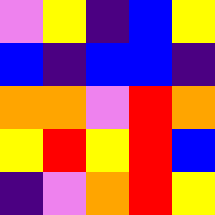[["violet", "yellow", "indigo", "blue", "yellow"], ["blue", "indigo", "blue", "blue", "indigo"], ["orange", "orange", "violet", "red", "orange"], ["yellow", "red", "yellow", "red", "blue"], ["indigo", "violet", "orange", "red", "yellow"]]